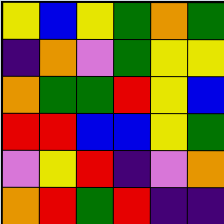[["yellow", "blue", "yellow", "green", "orange", "green"], ["indigo", "orange", "violet", "green", "yellow", "yellow"], ["orange", "green", "green", "red", "yellow", "blue"], ["red", "red", "blue", "blue", "yellow", "green"], ["violet", "yellow", "red", "indigo", "violet", "orange"], ["orange", "red", "green", "red", "indigo", "indigo"]]